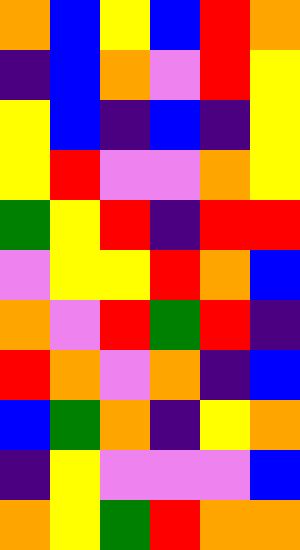[["orange", "blue", "yellow", "blue", "red", "orange"], ["indigo", "blue", "orange", "violet", "red", "yellow"], ["yellow", "blue", "indigo", "blue", "indigo", "yellow"], ["yellow", "red", "violet", "violet", "orange", "yellow"], ["green", "yellow", "red", "indigo", "red", "red"], ["violet", "yellow", "yellow", "red", "orange", "blue"], ["orange", "violet", "red", "green", "red", "indigo"], ["red", "orange", "violet", "orange", "indigo", "blue"], ["blue", "green", "orange", "indigo", "yellow", "orange"], ["indigo", "yellow", "violet", "violet", "violet", "blue"], ["orange", "yellow", "green", "red", "orange", "orange"]]